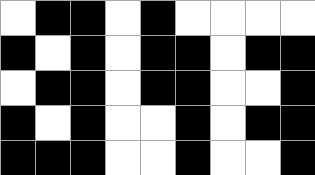[["white", "black", "black", "white", "black", "white", "white", "white", "white"], ["black", "white", "black", "white", "black", "black", "white", "black", "black"], ["white", "black", "black", "white", "black", "black", "white", "white", "black"], ["black", "white", "black", "white", "white", "black", "white", "black", "black"], ["black", "black", "black", "white", "white", "black", "white", "white", "black"]]